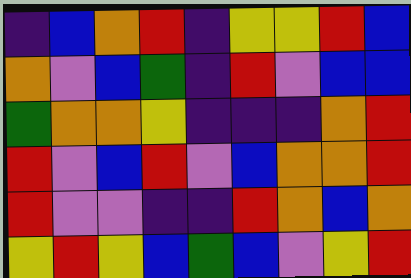[["indigo", "blue", "orange", "red", "indigo", "yellow", "yellow", "red", "blue"], ["orange", "violet", "blue", "green", "indigo", "red", "violet", "blue", "blue"], ["green", "orange", "orange", "yellow", "indigo", "indigo", "indigo", "orange", "red"], ["red", "violet", "blue", "red", "violet", "blue", "orange", "orange", "red"], ["red", "violet", "violet", "indigo", "indigo", "red", "orange", "blue", "orange"], ["yellow", "red", "yellow", "blue", "green", "blue", "violet", "yellow", "red"]]